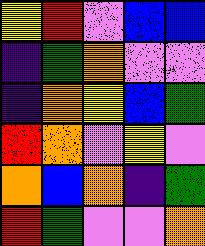[["yellow", "red", "violet", "blue", "blue"], ["indigo", "green", "orange", "violet", "violet"], ["indigo", "orange", "yellow", "blue", "green"], ["red", "orange", "violet", "yellow", "violet"], ["orange", "blue", "orange", "indigo", "green"], ["red", "green", "violet", "violet", "orange"]]